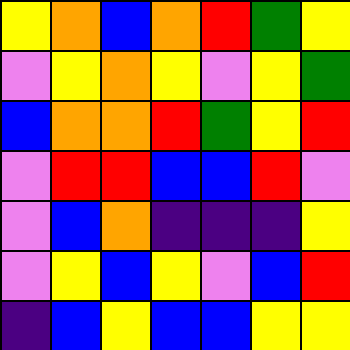[["yellow", "orange", "blue", "orange", "red", "green", "yellow"], ["violet", "yellow", "orange", "yellow", "violet", "yellow", "green"], ["blue", "orange", "orange", "red", "green", "yellow", "red"], ["violet", "red", "red", "blue", "blue", "red", "violet"], ["violet", "blue", "orange", "indigo", "indigo", "indigo", "yellow"], ["violet", "yellow", "blue", "yellow", "violet", "blue", "red"], ["indigo", "blue", "yellow", "blue", "blue", "yellow", "yellow"]]